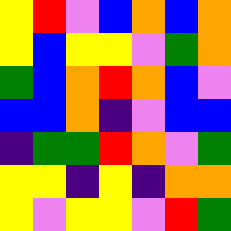[["yellow", "red", "violet", "blue", "orange", "blue", "orange"], ["yellow", "blue", "yellow", "yellow", "violet", "green", "orange"], ["green", "blue", "orange", "red", "orange", "blue", "violet"], ["blue", "blue", "orange", "indigo", "violet", "blue", "blue"], ["indigo", "green", "green", "red", "orange", "violet", "green"], ["yellow", "yellow", "indigo", "yellow", "indigo", "orange", "orange"], ["yellow", "violet", "yellow", "yellow", "violet", "red", "green"]]